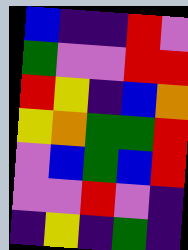[["blue", "indigo", "indigo", "red", "violet"], ["green", "violet", "violet", "red", "red"], ["red", "yellow", "indigo", "blue", "orange"], ["yellow", "orange", "green", "green", "red"], ["violet", "blue", "green", "blue", "red"], ["violet", "violet", "red", "violet", "indigo"], ["indigo", "yellow", "indigo", "green", "indigo"]]